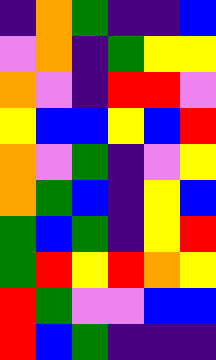[["indigo", "orange", "green", "indigo", "indigo", "blue"], ["violet", "orange", "indigo", "green", "yellow", "yellow"], ["orange", "violet", "indigo", "red", "red", "violet"], ["yellow", "blue", "blue", "yellow", "blue", "red"], ["orange", "violet", "green", "indigo", "violet", "yellow"], ["orange", "green", "blue", "indigo", "yellow", "blue"], ["green", "blue", "green", "indigo", "yellow", "red"], ["green", "red", "yellow", "red", "orange", "yellow"], ["red", "green", "violet", "violet", "blue", "blue"], ["red", "blue", "green", "indigo", "indigo", "indigo"]]